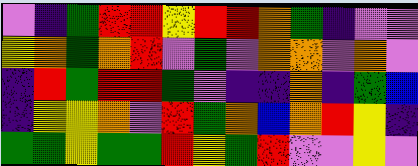[["violet", "indigo", "green", "red", "red", "yellow", "red", "red", "orange", "green", "indigo", "violet", "violet"], ["yellow", "orange", "green", "orange", "red", "violet", "green", "violet", "orange", "orange", "violet", "orange", "violet"], ["indigo", "red", "green", "red", "red", "green", "violet", "indigo", "indigo", "orange", "indigo", "green", "blue"], ["indigo", "yellow", "yellow", "orange", "violet", "red", "green", "orange", "blue", "orange", "red", "yellow", "indigo"], ["green", "green", "yellow", "green", "green", "red", "yellow", "green", "red", "violet", "violet", "yellow", "violet"]]